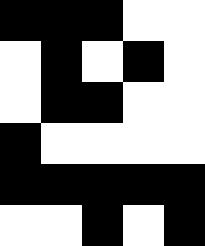[["black", "black", "black", "white", "white"], ["white", "black", "white", "black", "white"], ["white", "black", "black", "white", "white"], ["black", "white", "white", "white", "white"], ["black", "black", "black", "black", "black"], ["white", "white", "black", "white", "black"]]